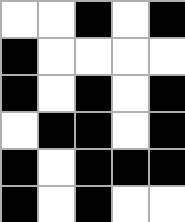[["white", "white", "black", "white", "black"], ["black", "white", "white", "white", "white"], ["black", "white", "black", "white", "black"], ["white", "black", "black", "white", "black"], ["black", "white", "black", "black", "black"], ["black", "white", "black", "white", "white"]]